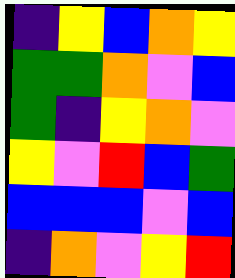[["indigo", "yellow", "blue", "orange", "yellow"], ["green", "green", "orange", "violet", "blue"], ["green", "indigo", "yellow", "orange", "violet"], ["yellow", "violet", "red", "blue", "green"], ["blue", "blue", "blue", "violet", "blue"], ["indigo", "orange", "violet", "yellow", "red"]]